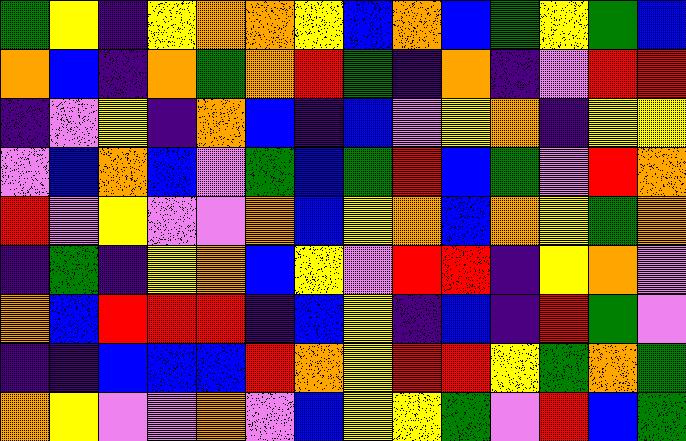[["green", "yellow", "indigo", "yellow", "orange", "orange", "yellow", "blue", "orange", "blue", "green", "yellow", "green", "blue"], ["orange", "blue", "indigo", "orange", "green", "orange", "red", "green", "indigo", "orange", "indigo", "violet", "red", "red"], ["indigo", "violet", "yellow", "indigo", "orange", "blue", "indigo", "blue", "violet", "yellow", "orange", "indigo", "yellow", "yellow"], ["violet", "blue", "orange", "blue", "violet", "green", "blue", "green", "red", "blue", "green", "violet", "red", "orange"], ["red", "violet", "yellow", "violet", "violet", "orange", "blue", "yellow", "orange", "blue", "orange", "yellow", "green", "orange"], ["indigo", "green", "indigo", "yellow", "orange", "blue", "yellow", "violet", "red", "red", "indigo", "yellow", "orange", "violet"], ["orange", "blue", "red", "red", "red", "indigo", "blue", "yellow", "indigo", "blue", "indigo", "red", "green", "violet"], ["indigo", "indigo", "blue", "blue", "blue", "red", "orange", "yellow", "red", "red", "yellow", "green", "orange", "green"], ["orange", "yellow", "violet", "violet", "orange", "violet", "blue", "yellow", "yellow", "green", "violet", "red", "blue", "green"]]